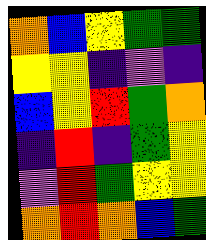[["orange", "blue", "yellow", "green", "green"], ["yellow", "yellow", "indigo", "violet", "indigo"], ["blue", "yellow", "red", "green", "orange"], ["indigo", "red", "indigo", "green", "yellow"], ["violet", "red", "green", "yellow", "yellow"], ["orange", "red", "orange", "blue", "green"]]